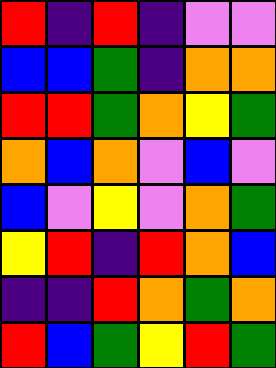[["red", "indigo", "red", "indigo", "violet", "violet"], ["blue", "blue", "green", "indigo", "orange", "orange"], ["red", "red", "green", "orange", "yellow", "green"], ["orange", "blue", "orange", "violet", "blue", "violet"], ["blue", "violet", "yellow", "violet", "orange", "green"], ["yellow", "red", "indigo", "red", "orange", "blue"], ["indigo", "indigo", "red", "orange", "green", "orange"], ["red", "blue", "green", "yellow", "red", "green"]]